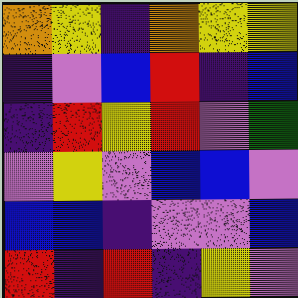[["orange", "yellow", "indigo", "orange", "yellow", "yellow"], ["indigo", "violet", "blue", "red", "indigo", "blue"], ["indigo", "red", "yellow", "red", "violet", "green"], ["violet", "yellow", "violet", "blue", "blue", "violet"], ["blue", "blue", "indigo", "violet", "violet", "blue"], ["red", "indigo", "red", "indigo", "yellow", "violet"]]